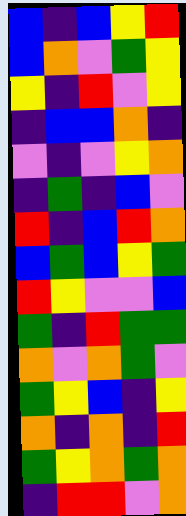[["blue", "indigo", "blue", "yellow", "red"], ["blue", "orange", "violet", "green", "yellow"], ["yellow", "indigo", "red", "violet", "yellow"], ["indigo", "blue", "blue", "orange", "indigo"], ["violet", "indigo", "violet", "yellow", "orange"], ["indigo", "green", "indigo", "blue", "violet"], ["red", "indigo", "blue", "red", "orange"], ["blue", "green", "blue", "yellow", "green"], ["red", "yellow", "violet", "violet", "blue"], ["green", "indigo", "red", "green", "green"], ["orange", "violet", "orange", "green", "violet"], ["green", "yellow", "blue", "indigo", "yellow"], ["orange", "indigo", "orange", "indigo", "red"], ["green", "yellow", "orange", "green", "orange"], ["indigo", "red", "red", "violet", "orange"]]